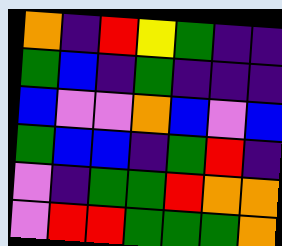[["orange", "indigo", "red", "yellow", "green", "indigo", "indigo"], ["green", "blue", "indigo", "green", "indigo", "indigo", "indigo"], ["blue", "violet", "violet", "orange", "blue", "violet", "blue"], ["green", "blue", "blue", "indigo", "green", "red", "indigo"], ["violet", "indigo", "green", "green", "red", "orange", "orange"], ["violet", "red", "red", "green", "green", "green", "orange"]]